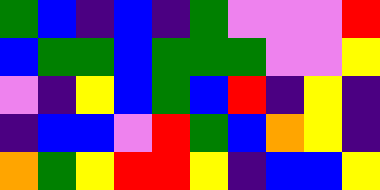[["green", "blue", "indigo", "blue", "indigo", "green", "violet", "violet", "violet", "red"], ["blue", "green", "green", "blue", "green", "green", "green", "violet", "violet", "yellow"], ["violet", "indigo", "yellow", "blue", "green", "blue", "red", "indigo", "yellow", "indigo"], ["indigo", "blue", "blue", "violet", "red", "green", "blue", "orange", "yellow", "indigo"], ["orange", "green", "yellow", "red", "red", "yellow", "indigo", "blue", "blue", "yellow"]]